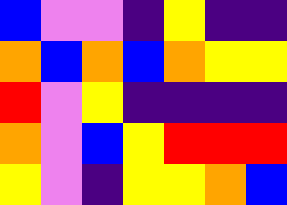[["blue", "violet", "violet", "indigo", "yellow", "indigo", "indigo"], ["orange", "blue", "orange", "blue", "orange", "yellow", "yellow"], ["red", "violet", "yellow", "indigo", "indigo", "indigo", "indigo"], ["orange", "violet", "blue", "yellow", "red", "red", "red"], ["yellow", "violet", "indigo", "yellow", "yellow", "orange", "blue"]]